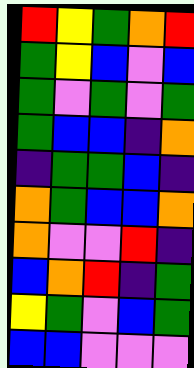[["red", "yellow", "green", "orange", "red"], ["green", "yellow", "blue", "violet", "blue"], ["green", "violet", "green", "violet", "green"], ["green", "blue", "blue", "indigo", "orange"], ["indigo", "green", "green", "blue", "indigo"], ["orange", "green", "blue", "blue", "orange"], ["orange", "violet", "violet", "red", "indigo"], ["blue", "orange", "red", "indigo", "green"], ["yellow", "green", "violet", "blue", "green"], ["blue", "blue", "violet", "violet", "violet"]]